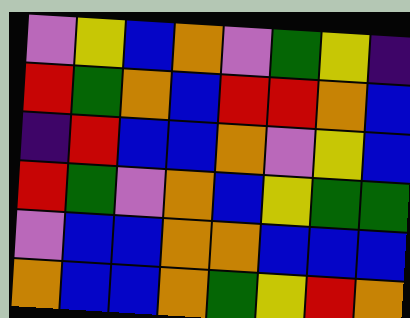[["violet", "yellow", "blue", "orange", "violet", "green", "yellow", "indigo"], ["red", "green", "orange", "blue", "red", "red", "orange", "blue"], ["indigo", "red", "blue", "blue", "orange", "violet", "yellow", "blue"], ["red", "green", "violet", "orange", "blue", "yellow", "green", "green"], ["violet", "blue", "blue", "orange", "orange", "blue", "blue", "blue"], ["orange", "blue", "blue", "orange", "green", "yellow", "red", "orange"]]